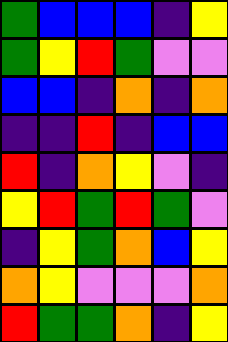[["green", "blue", "blue", "blue", "indigo", "yellow"], ["green", "yellow", "red", "green", "violet", "violet"], ["blue", "blue", "indigo", "orange", "indigo", "orange"], ["indigo", "indigo", "red", "indigo", "blue", "blue"], ["red", "indigo", "orange", "yellow", "violet", "indigo"], ["yellow", "red", "green", "red", "green", "violet"], ["indigo", "yellow", "green", "orange", "blue", "yellow"], ["orange", "yellow", "violet", "violet", "violet", "orange"], ["red", "green", "green", "orange", "indigo", "yellow"]]